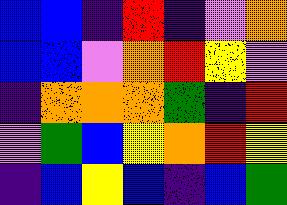[["blue", "blue", "indigo", "red", "indigo", "violet", "orange"], ["blue", "blue", "violet", "orange", "red", "yellow", "violet"], ["indigo", "orange", "orange", "orange", "green", "indigo", "red"], ["violet", "green", "blue", "yellow", "orange", "red", "yellow"], ["indigo", "blue", "yellow", "blue", "indigo", "blue", "green"]]